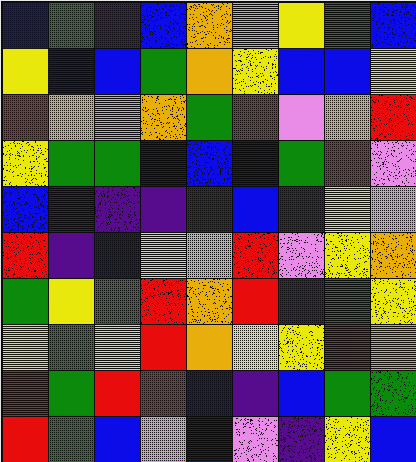[["blue", "green", "indigo", "blue", "orange", "violet", "yellow", "green", "blue"], ["yellow", "blue", "blue", "green", "orange", "yellow", "blue", "blue", "yellow"], ["red", "orange", "violet", "orange", "green", "red", "violet", "orange", "red"], ["yellow", "green", "green", "blue", "blue", "blue", "green", "red", "violet"], ["blue", "indigo", "indigo", "indigo", "indigo", "blue", "indigo", "yellow", "violet"], ["red", "indigo", "blue", "yellow", "violet", "red", "violet", "yellow", "orange"], ["green", "yellow", "green", "red", "orange", "red", "indigo", "green", "yellow"], ["yellow", "green", "yellow", "red", "orange", "yellow", "yellow", "red", "orange"], ["red", "green", "red", "red", "blue", "indigo", "blue", "green", "green"], ["red", "green", "blue", "violet", "blue", "violet", "indigo", "yellow", "blue"]]